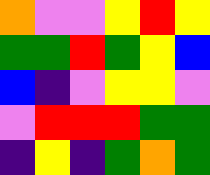[["orange", "violet", "violet", "yellow", "red", "yellow"], ["green", "green", "red", "green", "yellow", "blue"], ["blue", "indigo", "violet", "yellow", "yellow", "violet"], ["violet", "red", "red", "red", "green", "green"], ["indigo", "yellow", "indigo", "green", "orange", "green"]]